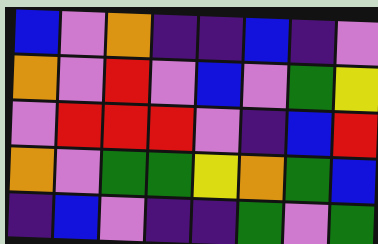[["blue", "violet", "orange", "indigo", "indigo", "blue", "indigo", "violet"], ["orange", "violet", "red", "violet", "blue", "violet", "green", "yellow"], ["violet", "red", "red", "red", "violet", "indigo", "blue", "red"], ["orange", "violet", "green", "green", "yellow", "orange", "green", "blue"], ["indigo", "blue", "violet", "indigo", "indigo", "green", "violet", "green"]]